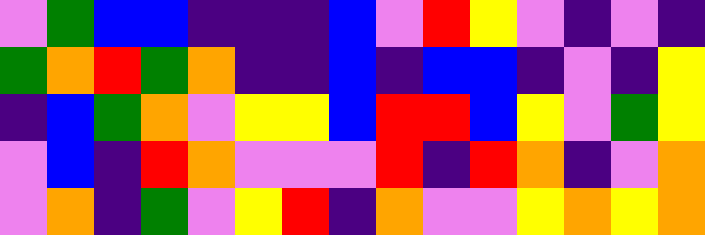[["violet", "green", "blue", "blue", "indigo", "indigo", "indigo", "blue", "violet", "red", "yellow", "violet", "indigo", "violet", "indigo"], ["green", "orange", "red", "green", "orange", "indigo", "indigo", "blue", "indigo", "blue", "blue", "indigo", "violet", "indigo", "yellow"], ["indigo", "blue", "green", "orange", "violet", "yellow", "yellow", "blue", "red", "red", "blue", "yellow", "violet", "green", "yellow"], ["violet", "blue", "indigo", "red", "orange", "violet", "violet", "violet", "red", "indigo", "red", "orange", "indigo", "violet", "orange"], ["violet", "orange", "indigo", "green", "violet", "yellow", "red", "indigo", "orange", "violet", "violet", "yellow", "orange", "yellow", "orange"]]